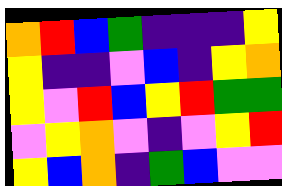[["orange", "red", "blue", "green", "indigo", "indigo", "indigo", "yellow"], ["yellow", "indigo", "indigo", "violet", "blue", "indigo", "yellow", "orange"], ["yellow", "violet", "red", "blue", "yellow", "red", "green", "green"], ["violet", "yellow", "orange", "violet", "indigo", "violet", "yellow", "red"], ["yellow", "blue", "orange", "indigo", "green", "blue", "violet", "violet"]]